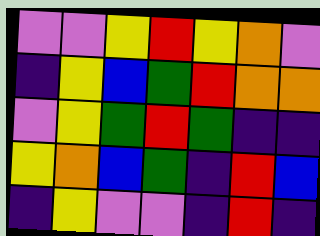[["violet", "violet", "yellow", "red", "yellow", "orange", "violet"], ["indigo", "yellow", "blue", "green", "red", "orange", "orange"], ["violet", "yellow", "green", "red", "green", "indigo", "indigo"], ["yellow", "orange", "blue", "green", "indigo", "red", "blue"], ["indigo", "yellow", "violet", "violet", "indigo", "red", "indigo"]]